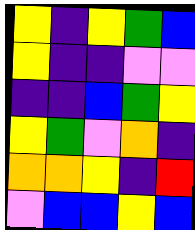[["yellow", "indigo", "yellow", "green", "blue"], ["yellow", "indigo", "indigo", "violet", "violet"], ["indigo", "indigo", "blue", "green", "yellow"], ["yellow", "green", "violet", "orange", "indigo"], ["orange", "orange", "yellow", "indigo", "red"], ["violet", "blue", "blue", "yellow", "blue"]]